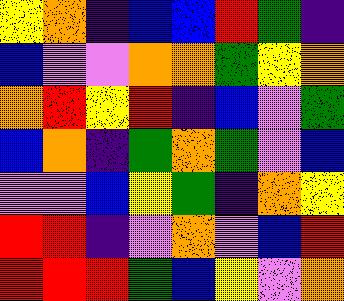[["yellow", "orange", "indigo", "blue", "blue", "red", "green", "indigo"], ["blue", "violet", "violet", "orange", "orange", "green", "yellow", "orange"], ["orange", "red", "yellow", "red", "indigo", "blue", "violet", "green"], ["blue", "orange", "indigo", "green", "orange", "green", "violet", "blue"], ["violet", "violet", "blue", "yellow", "green", "indigo", "orange", "yellow"], ["red", "red", "indigo", "violet", "orange", "violet", "blue", "red"], ["red", "red", "red", "green", "blue", "yellow", "violet", "orange"]]